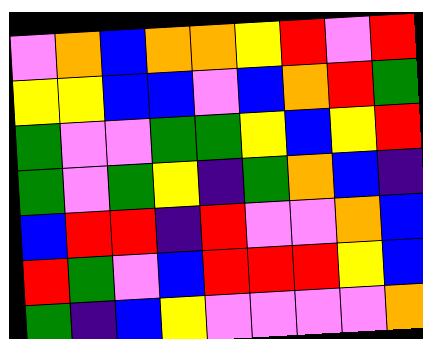[["violet", "orange", "blue", "orange", "orange", "yellow", "red", "violet", "red"], ["yellow", "yellow", "blue", "blue", "violet", "blue", "orange", "red", "green"], ["green", "violet", "violet", "green", "green", "yellow", "blue", "yellow", "red"], ["green", "violet", "green", "yellow", "indigo", "green", "orange", "blue", "indigo"], ["blue", "red", "red", "indigo", "red", "violet", "violet", "orange", "blue"], ["red", "green", "violet", "blue", "red", "red", "red", "yellow", "blue"], ["green", "indigo", "blue", "yellow", "violet", "violet", "violet", "violet", "orange"]]